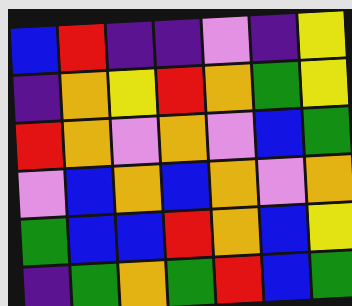[["blue", "red", "indigo", "indigo", "violet", "indigo", "yellow"], ["indigo", "orange", "yellow", "red", "orange", "green", "yellow"], ["red", "orange", "violet", "orange", "violet", "blue", "green"], ["violet", "blue", "orange", "blue", "orange", "violet", "orange"], ["green", "blue", "blue", "red", "orange", "blue", "yellow"], ["indigo", "green", "orange", "green", "red", "blue", "green"]]